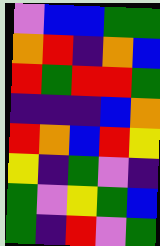[["violet", "blue", "blue", "green", "green"], ["orange", "red", "indigo", "orange", "blue"], ["red", "green", "red", "red", "green"], ["indigo", "indigo", "indigo", "blue", "orange"], ["red", "orange", "blue", "red", "yellow"], ["yellow", "indigo", "green", "violet", "indigo"], ["green", "violet", "yellow", "green", "blue"], ["green", "indigo", "red", "violet", "green"]]